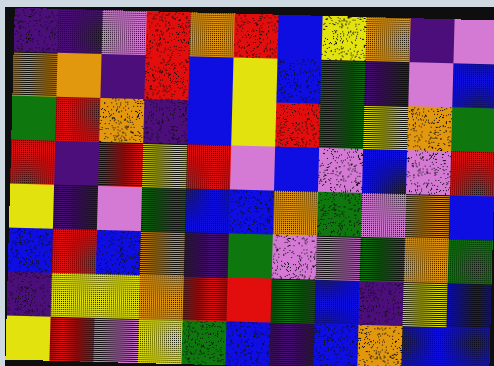[["indigo", "indigo", "violet", "red", "orange", "red", "blue", "yellow", "orange", "indigo", "violet"], ["orange", "orange", "indigo", "red", "blue", "yellow", "blue", "green", "indigo", "violet", "blue"], ["green", "red", "orange", "indigo", "blue", "yellow", "red", "green", "yellow", "orange", "green"], ["red", "indigo", "red", "yellow", "red", "violet", "blue", "violet", "blue", "violet", "red"], ["yellow", "indigo", "violet", "green", "blue", "blue", "orange", "green", "violet", "orange", "blue"], ["blue", "red", "blue", "orange", "indigo", "green", "violet", "violet", "green", "orange", "green"], ["indigo", "yellow", "yellow", "orange", "red", "red", "green", "blue", "indigo", "yellow", "blue"], ["yellow", "red", "violet", "yellow", "green", "blue", "indigo", "blue", "orange", "blue", "blue"]]